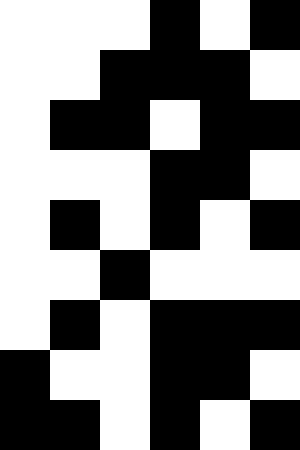[["white", "white", "white", "black", "white", "black"], ["white", "white", "black", "black", "black", "white"], ["white", "black", "black", "white", "black", "black"], ["white", "white", "white", "black", "black", "white"], ["white", "black", "white", "black", "white", "black"], ["white", "white", "black", "white", "white", "white"], ["white", "black", "white", "black", "black", "black"], ["black", "white", "white", "black", "black", "white"], ["black", "black", "white", "black", "white", "black"]]